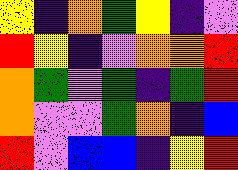[["yellow", "indigo", "orange", "green", "yellow", "indigo", "violet"], ["red", "yellow", "indigo", "violet", "orange", "orange", "red"], ["orange", "green", "violet", "green", "indigo", "green", "red"], ["orange", "violet", "violet", "green", "orange", "indigo", "blue"], ["red", "violet", "blue", "blue", "indigo", "yellow", "red"]]